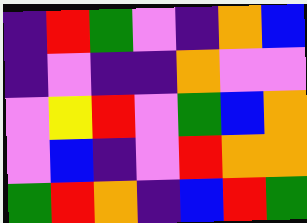[["indigo", "red", "green", "violet", "indigo", "orange", "blue"], ["indigo", "violet", "indigo", "indigo", "orange", "violet", "violet"], ["violet", "yellow", "red", "violet", "green", "blue", "orange"], ["violet", "blue", "indigo", "violet", "red", "orange", "orange"], ["green", "red", "orange", "indigo", "blue", "red", "green"]]